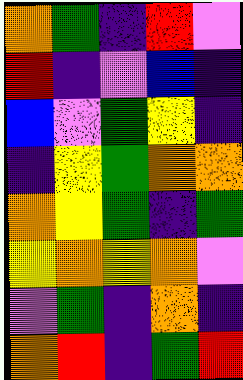[["orange", "green", "indigo", "red", "violet"], ["red", "indigo", "violet", "blue", "indigo"], ["blue", "violet", "green", "yellow", "indigo"], ["indigo", "yellow", "green", "orange", "orange"], ["orange", "yellow", "green", "indigo", "green"], ["yellow", "orange", "yellow", "orange", "violet"], ["violet", "green", "indigo", "orange", "indigo"], ["orange", "red", "indigo", "green", "red"]]